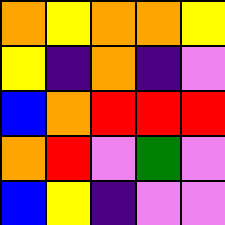[["orange", "yellow", "orange", "orange", "yellow"], ["yellow", "indigo", "orange", "indigo", "violet"], ["blue", "orange", "red", "red", "red"], ["orange", "red", "violet", "green", "violet"], ["blue", "yellow", "indigo", "violet", "violet"]]